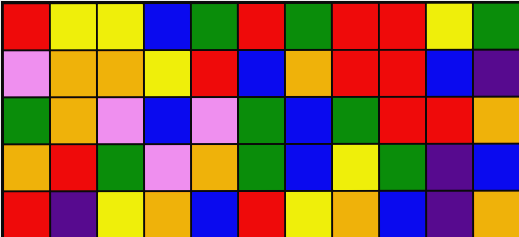[["red", "yellow", "yellow", "blue", "green", "red", "green", "red", "red", "yellow", "green"], ["violet", "orange", "orange", "yellow", "red", "blue", "orange", "red", "red", "blue", "indigo"], ["green", "orange", "violet", "blue", "violet", "green", "blue", "green", "red", "red", "orange"], ["orange", "red", "green", "violet", "orange", "green", "blue", "yellow", "green", "indigo", "blue"], ["red", "indigo", "yellow", "orange", "blue", "red", "yellow", "orange", "blue", "indigo", "orange"]]